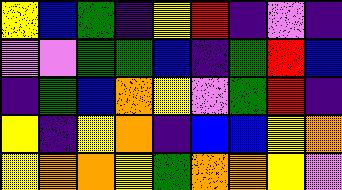[["yellow", "blue", "green", "indigo", "yellow", "red", "indigo", "violet", "indigo"], ["violet", "violet", "green", "green", "blue", "indigo", "green", "red", "blue"], ["indigo", "green", "blue", "orange", "yellow", "violet", "green", "red", "indigo"], ["yellow", "indigo", "yellow", "orange", "indigo", "blue", "blue", "yellow", "orange"], ["yellow", "orange", "orange", "yellow", "green", "orange", "orange", "yellow", "violet"]]